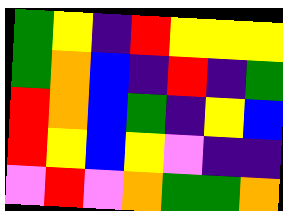[["green", "yellow", "indigo", "red", "yellow", "yellow", "yellow"], ["green", "orange", "blue", "indigo", "red", "indigo", "green"], ["red", "orange", "blue", "green", "indigo", "yellow", "blue"], ["red", "yellow", "blue", "yellow", "violet", "indigo", "indigo"], ["violet", "red", "violet", "orange", "green", "green", "orange"]]